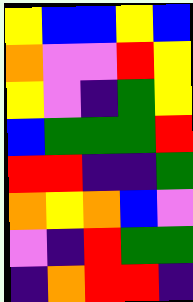[["yellow", "blue", "blue", "yellow", "blue"], ["orange", "violet", "violet", "red", "yellow"], ["yellow", "violet", "indigo", "green", "yellow"], ["blue", "green", "green", "green", "red"], ["red", "red", "indigo", "indigo", "green"], ["orange", "yellow", "orange", "blue", "violet"], ["violet", "indigo", "red", "green", "green"], ["indigo", "orange", "red", "red", "indigo"]]